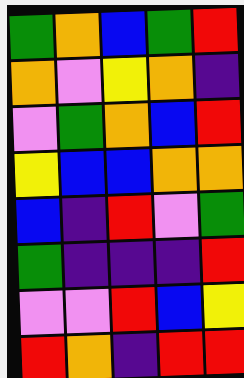[["green", "orange", "blue", "green", "red"], ["orange", "violet", "yellow", "orange", "indigo"], ["violet", "green", "orange", "blue", "red"], ["yellow", "blue", "blue", "orange", "orange"], ["blue", "indigo", "red", "violet", "green"], ["green", "indigo", "indigo", "indigo", "red"], ["violet", "violet", "red", "blue", "yellow"], ["red", "orange", "indigo", "red", "red"]]